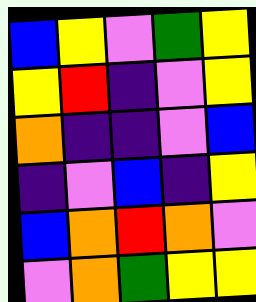[["blue", "yellow", "violet", "green", "yellow"], ["yellow", "red", "indigo", "violet", "yellow"], ["orange", "indigo", "indigo", "violet", "blue"], ["indigo", "violet", "blue", "indigo", "yellow"], ["blue", "orange", "red", "orange", "violet"], ["violet", "orange", "green", "yellow", "yellow"]]